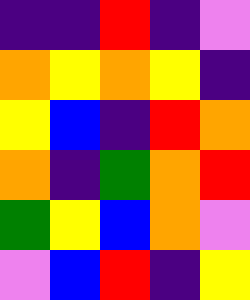[["indigo", "indigo", "red", "indigo", "violet"], ["orange", "yellow", "orange", "yellow", "indigo"], ["yellow", "blue", "indigo", "red", "orange"], ["orange", "indigo", "green", "orange", "red"], ["green", "yellow", "blue", "orange", "violet"], ["violet", "blue", "red", "indigo", "yellow"]]